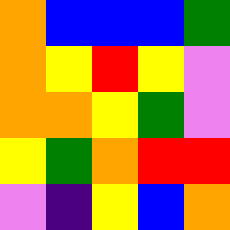[["orange", "blue", "blue", "blue", "green"], ["orange", "yellow", "red", "yellow", "violet"], ["orange", "orange", "yellow", "green", "violet"], ["yellow", "green", "orange", "red", "red"], ["violet", "indigo", "yellow", "blue", "orange"]]